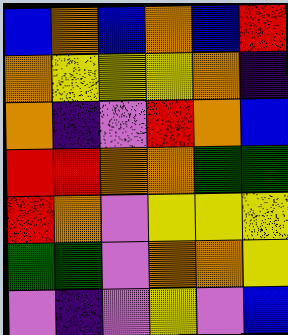[["blue", "orange", "blue", "orange", "blue", "red"], ["orange", "yellow", "yellow", "yellow", "orange", "indigo"], ["orange", "indigo", "violet", "red", "orange", "blue"], ["red", "red", "orange", "orange", "green", "green"], ["red", "orange", "violet", "yellow", "yellow", "yellow"], ["green", "green", "violet", "orange", "orange", "yellow"], ["violet", "indigo", "violet", "yellow", "violet", "blue"]]